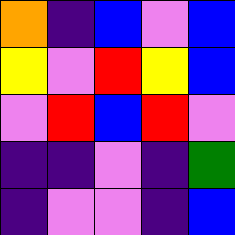[["orange", "indigo", "blue", "violet", "blue"], ["yellow", "violet", "red", "yellow", "blue"], ["violet", "red", "blue", "red", "violet"], ["indigo", "indigo", "violet", "indigo", "green"], ["indigo", "violet", "violet", "indigo", "blue"]]